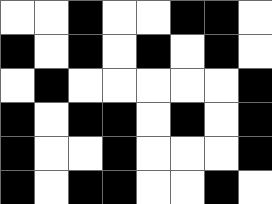[["white", "white", "black", "white", "white", "black", "black", "white"], ["black", "white", "black", "white", "black", "white", "black", "white"], ["white", "black", "white", "white", "white", "white", "white", "black"], ["black", "white", "black", "black", "white", "black", "white", "black"], ["black", "white", "white", "black", "white", "white", "white", "black"], ["black", "white", "black", "black", "white", "white", "black", "white"]]